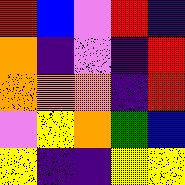[["red", "blue", "violet", "red", "indigo"], ["orange", "indigo", "violet", "indigo", "red"], ["orange", "orange", "orange", "indigo", "red"], ["violet", "yellow", "orange", "green", "blue"], ["yellow", "indigo", "indigo", "yellow", "yellow"]]